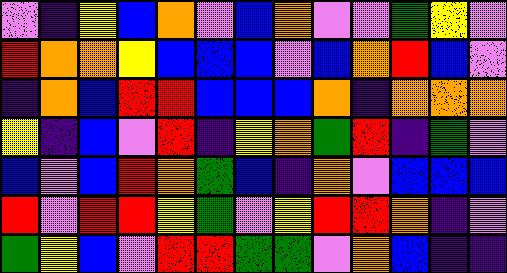[["violet", "indigo", "yellow", "blue", "orange", "violet", "blue", "orange", "violet", "violet", "green", "yellow", "violet"], ["red", "orange", "orange", "yellow", "blue", "blue", "blue", "violet", "blue", "orange", "red", "blue", "violet"], ["indigo", "orange", "blue", "red", "red", "blue", "blue", "blue", "orange", "indigo", "orange", "orange", "orange"], ["yellow", "indigo", "blue", "violet", "red", "indigo", "yellow", "orange", "green", "red", "indigo", "green", "violet"], ["blue", "violet", "blue", "red", "orange", "green", "blue", "indigo", "orange", "violet", "blue", "blue", "blue"], ["red", "violet", "red", "red", "yellow", "green", "violet", "yellow", "red", "red", "orange", "indigo", "violet"], ["green", "yellow", "blue", "violet", "red", "red", "green", "green", "violet", "orange", "blue", "indigo", "indigo"]]